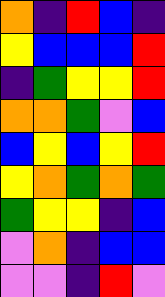[["orange", "indigo", "red", "blue", "indigo"], ["yellow", "blue", "blue", "blue", "red"], ["indigo", "green", "yellow", "yellow", "red"], ["orange", "orange", "green", "violet", "blue"], ["blue", "yellow", "blue", "yellow", "red"], ["yellow", "orange", "green", "orange", "green"], ["green", "yellow", "yellow", "indigo", "blue"], ["violet", "orange", "indigo", "blue", "blue"], ["violet", "violet", "indigo", "red", "violet"]]